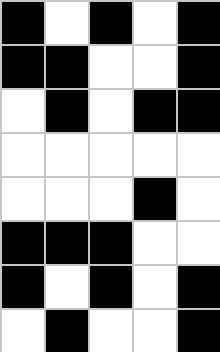[["black", "white", "black", "white", "black"], ["black", "black", "white", "white", "black"], ["white", "black", "white", "black", "black"], ["white", "white", "white", "white", "white"], ["white", "white", "white", "black", "white"], ["black", "black", "black", "white", "white"], ["black", "white", "black", "white", "black"], ["white", "black", "white", "white", "black"]]